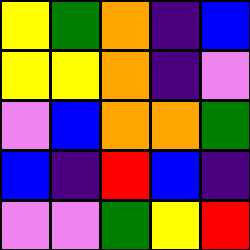[["yellow", "green", "orange", "indigo", "blue"], ["yellow", "yellow", "orange", "indigo", "violet"], ["violet", "blue", "orange", "orange", "green"], ["blue", "indigo", "red", "blue", "indigo"], ["violet", "violet", "green", "yellow", "red"]]